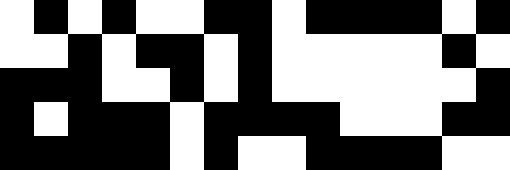[["white", "black", "white", "black", "white", "white", "black", "black", "white", "black", "black", "black", "black", "white", "black"], ["white", "white", "black", "white", "black", "black", "white", "black", "white", "white", "white", "white", "white", "black", "white"], ["black", "black", "black", "white", "white", "black", "white", "black", "white", "white", "white", "white", "white", "white", "black"], ["black", "white", "black", "black", "black", "white", "black", "black", "black", "black", "white", "white", "white", "black", "black"], ["black", "black", "black", "black", "black", "white", "black", "white", "white", "black", "black", "black", "black", "white", "white"]]